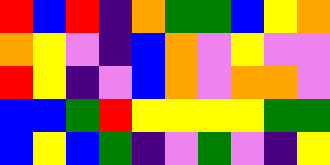[["red", "blue", "red", "indigo", "orange", "green", "green", "blue", "yellow", "orange"], ["orange", "yellow", "violet", "indigo", "blue", "orange", "violet", "yellow", "violet", "violet"], ["red", "yellow", "indigo", "violet", "blue", "orange", "violet", "orange", "orange", "violet"], ["blue", "blue", "green", "red", "yellow", "yellow", "yellow", "yellow", "green", "green"], ["blue", "yellow", "blue", "green", "indigo", "violet", "green", "violet", "indigo", "yellow"]]